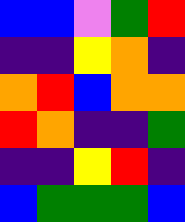[["blue", "blue", "violet", "green", "red"], ["indigo", "indigo", "yellow", "orange", "indigo"], ["orange", "red", "blue", "orange", "orange"], ["red", "orange", "indigo", "indigo", "green"], ["indigo", "indigo", "yellow", "red", "indigo"], ["blue", "green", "green", "green", "blue"]]